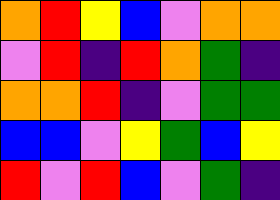[["orange", "red", "yellow", "blue", "violet", "orange", "orange"], ["violet", "red", "indigo", "red", "orange", "green", "indigo"], ["orange", "orange", "red", "indigo", "violet", "green", "green"], ["blue", "blue", "violet", "yellow", "green", "blue", "yellow"], ["red", "violet", "red", "blue", "violet", "green", "indigo"]]